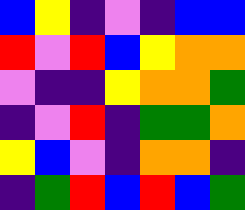[["blue", "yellow", "indigo", "violet", "indigo", "blue", "blue"], ["red", "violet", "red", "blue", "yellow", "orange", "orange"], ["violet", "indigo", "indigo", "yellow", "orange", "orange", "green"], ["indigo", "violet", "red", "indigo", "green", "green", "orange"], ["yellow", "blue", "violet", "indigo", "orange", "orange", "indigo"], ["indigo", "green", "red", "blue", "red", "blue", "green"]]